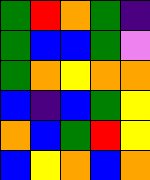[["green", "red", "orange", "green", "indigo"], ["green", "blue", "blue", "green", "violet"], ["green", "orange", "yellow", "orange", "orange"], ["blue", "indigo", "blue", "green", "yellow"], ["orange", "blue", "green", "red", "yellow"], ["blue", "yellow", "orange", "blue", "orange"]]